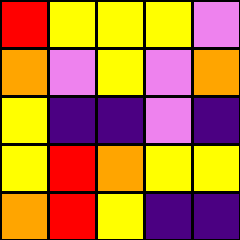[["red", "yellow", "yellow", "yellow", "violet"], ["orange", "violet", "yellow", "violet", "orange"], ["yellow", "indigo", "indigo", "violet", "indigo"], ["yellow", "red", "orange", "yellow", "yellow"], ["orange", "red", "yellow", "indigo", "indigo"]]